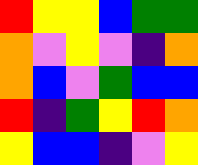[["red", "yellow", "yellow", "blue", "green", "green"], ["orange", "violet", "yellow", "violet", "indigo", "orange"], ["orange", "blue", "violet", "green", "blue", "blue"], ["red", "indigo", "green", "yellow", "red", "orange"], ["yellow", "blue", "blue", "indigo", "violet", "yellow"]]